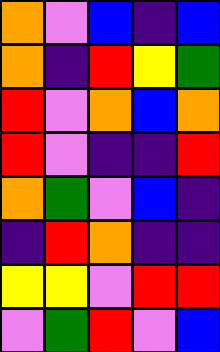[["orange", "violet", "blue", "indigo", "blue"], ["orange", "indigo", "red", "yellow", "green"], ["red", "violet", "orange", "blue", "orange"], ["red", "violet", "indigo", "indigo", "red"], ["orange", "green", "violet", "blue", "indigo"], ["indigo", "red", "orange", "indigo", "indigo"], ["yellow", "yellow", "violet", "red", "red"], ["violet", "green", "red", "violet", "blue"]]